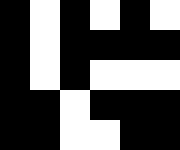[["black", "white", "black", "white", "black", "white"], ["black", "white", "black", "black", "black", "black"], ["black", "white", "black", "white", "white", "white"], ["black", "black", "white", "black", "black", "black"], ["black", "black", "white", "white", "black", "black"]]